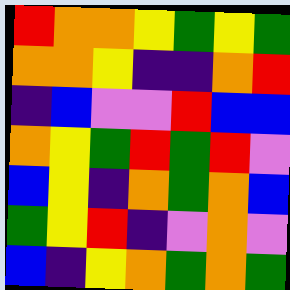[["red", "orange", "orange", "yellow", "green", "yellow", "green"], ["orange", "orange", "yellow", "indigo", "indigo", "orange", "red"], ["indigo", "blue", "violet", "violet", "red", "blue", "blue"], ["orange", "yellow", "green", "red", "green", "red", "violet"], ["blue", "yellow", "indigo", "orange", "green", "orange", "blue"], ["green", "yellow", "red", "indigo", "violet", "orange", "violet"], ["blue", "indigo", "yellow", "orange", "green", "orange", "green"]]